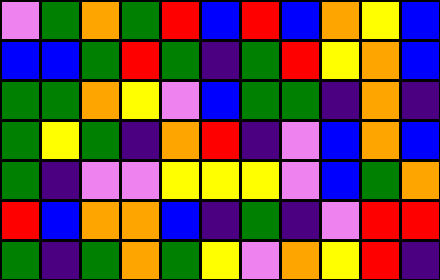[["violet", "green", "orange", "green", "red", "blue", "red", "blue", "orange", "yellow", "blue"], ["blue", "blue", "green", "red", "green", "indigo", "green", "red", "yellow", "orange", "blue"], ["green", "green", "orange", "yellow", "violet", "blue", "green", "green", "indigo", "orange", "indigo"], ["green", "yellow", "green", "indigo", "orange", "red", "indigo", "violet", "blue", "orange", "blue"], ["green", "indigo", "violet", "violet", "yellow", "yellow", "yellow", "violet", "blue", "green", "orange"], ["red", "blue", "orange", "orange", "blue", "indigo", "green", "indigo", "violet", "red", "red"], ["green", "indigo", "green", "orange", "green", "yellow", "violet", "orange", "yellow", "red", "indigo"]]